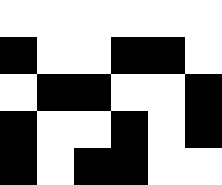[["white", "white", "white", "white", "white", "white"], ["black", "white", "white", "black", "black", "white"], ["white", "black", "black", "white", "white", "black"], ["black", "white", "white", "black", "white", "black"], ["black", "white", "black", "black", "white", "white"]]